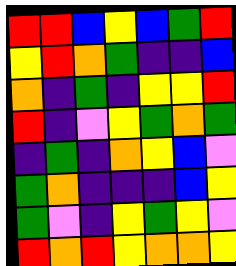[["red", "red", "blue", "yellow", "blue", "green", "red"], ["yellow", "red", "orange", "green", "indigo", "indigo", "blue"], ["orange", "indigo", "green", "indigo", "yellow", "yellow", "red"], ["red", "indigo", "violet", "yellow", "green", "orange", "green"], ["indigo", "green", "indigo", "orange", "yellow", "blue", "violet"], ["green", "orange", "indigo", "indigo", "indigo", "blue", "yellow"], ["green", "violet", "indigo", "yellow", "green", "yellow", "violet"], ["red", "orange", "red", "yellow", "orange", "orange", "yellow"]]